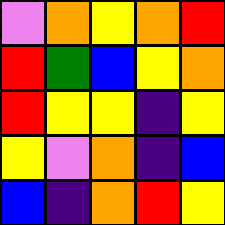[["violet", "orange", "yellow", "orange", "red"], ["red", "green", "blue", "yellow", "orange"], ["red", "yellow", "yellow", "indigo", "yellow"], ["yellow", "violet", "orange", "indigo", "blue"], ["blue", "indigo", "orange", "red", "yellow"]]